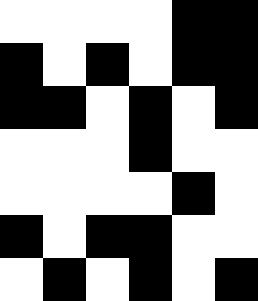[["white", "white", "white", "white", "black", "black"], ["black", "white", "black", "white", "black", "black"], ["black", "black", "white", "black", "white", "black"], ["white", "white", "white", "black", "white", "white"], ["white", "white", "white", "white", "black", "white"], ["black", "white", "black", "black", "white", "white"], ["white", "black", "white", "black", "white", "black"]]